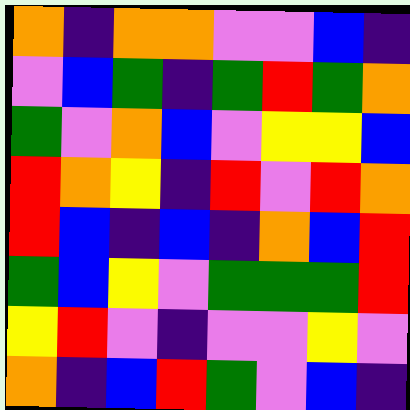[["orange", "indigo", "orange", "orange", "violet", "violet", "blue", "indigo"], ["violet", "blue", "green", "indigo", "green", "red", "green", "orange"], ["green", "violet", "orange", "blue", "violet", "yellow", "yellow", "blue"], ["red", "orange", "yellow", "indigo", "red", "violet", "red", "orange"], ["red", "blue", "indigo", "blue", "indigo", "orange", "blue", "red"], ["green", "blue", "yellow", "violet", "green", "green", "green", "red"], ["yellow", "red", "violet", "indigo", "violet", "violet", "yellow", "violet"], ["orange", "indigo", "blue", "red", "green", "violet", "blue", "indigo"]]